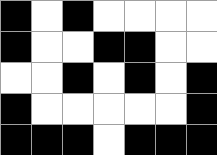[["black", "white", "black", "white", "white", "white", "white"], ["black", "white", "white", "black", "black", "white", "white"], ["white", "white", "black", "white", "black", "white", "black"], ["black", "white", "white", "white", "white", "white", "black"], ["black", "black", "black", "white", "black", "black", "black"]]